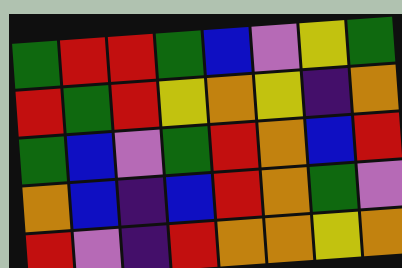[["green", "red", "red", "green", "blue", "violet", "yellow", "green"], ["red", "green", "red", "yellow", "orange", "yellow", "indigo", "orange"], ["green", "blue", "violet", "green", "red", "orange", "blue", "red"], ["orange", "blue", "indigo", "blue", "red", "orange", "green", "violet"], ["red", "violet", "indigo", "red", "orange", "orange", "yellow", "orange"]]